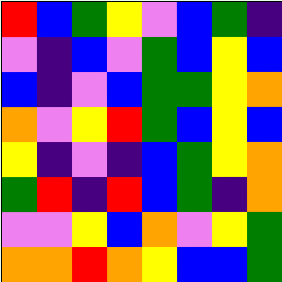[["red", "blue", "green", "yellow", "violet", "blue", "green", "indigo"], ["violet", "indigo", "blue", "violet", "green", "blue", "yellow", "blue"], ["blue", "indigo", "violet", "blue", "green", "green", "yellow", "orange"], ["orange", "violet", "yellow", "red", "green", "blue", "yellow", "blue"], ["yellow", "indigo", "violet", "indigo", "blue", "green", "yellow", "orange"], ["green", "red", "indigo", "red", "blue", "green", "indigo", "orange"], ["violet", "violet", "yellow", "blue", "orange", "violet", "yellow", "green"], ["orange", "orange", "red", "orange", "yellow", "blue", "blue", "green"]]